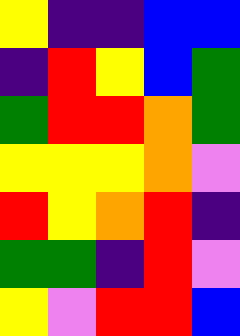[["yellow", "indigo", "indigo", "blue", "blue"], ["indigo", "red", "yellow", "blue", "green"], ["green", "red", "red", "orange", "green"], ["yellow", "yellow", "yellow", "orange", "violet"], ["red", "yellow", "orange", "red", "indigo"], ["green", "green", "indigo", "red", "violet"], ["yellow", "violet", "red", "red", "blue"]]